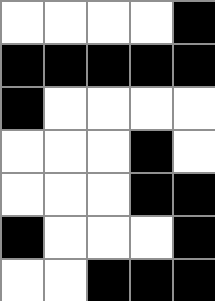[["white", "white", "white", "white", "black"], ["black", "black", "black", "black", "black"], ["black", "white", "white", "white", "white"], ["white", "white", "white", "black", "white"], ["white", "white", "white", "black", "black"], ["black", "white", "white", "white", "black"], ["white", "white", "black", "black", "black"]]